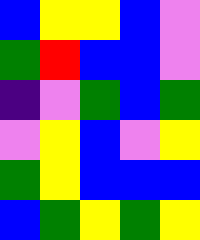[["blue", "yellow", "yellow", "blue", "violet"], ["green", "red", "blue", "blue", "violet"], ["indigo", "violet", "green", "blue", "green"], ["violet", "yellow", "blue", "violet", "yellow"], ["green", "yellow", "blue", "blue", "blue"], ["blue", "green", "yellow", "green", "yellow"]]